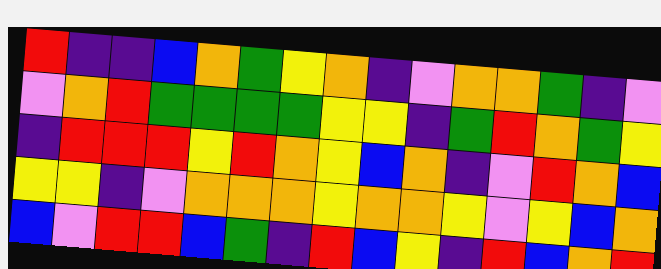[["red", "indigo", "indigo", "blue", "orange", "green", "yellow", "orange", "indigo", "violet", "orange", "orange", "green", "indigo", "violet"], ["violet", "orange", "red", "green", "green", "green", "green", "yellow", "yellow", "indigo", "green", "red", "orange", "green", "yellow"], ["indigo", "red", "red", "red", "yellow", "red", "orange", "yellow", "blue", "orange", "indigo", "violet", "red", "orange", "blue"], ["yellow", "yellow", "indigo", "violet", "orange", "orange", "orange", "yellow", "orange", "orange", "yellow", "violet", "yellow", "blue", "orange"], ["blue", "violet", "red", "red", "blue", "green", "indigo", "red", "blue", "yellow", "indigo", "red", "blue", "orange", "red"]]